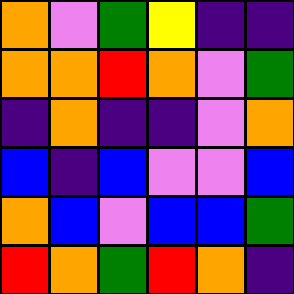[["orange", "violet", "green", "yellow", "indigo", "indigo"], ["orange", "orange", "red", "orange", "violet", "green"], ["indigo", "orange", "indigo", "indigo", "violet", "orange"], ["blue", "indigo", "blue", "violet", "violet", "blue"], ["orange", "blue", "violet", "blue", "blue", "green"], ["red", "orange", "green", "red", "orange", "indigo"]]